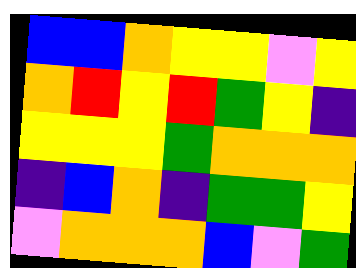[["blue", "blue", "orange", "yellow", "yellow", "violet", "yellow"], ["orange", "red", "yellow", "red", "green", "yellow", "indigo"], ["yellow", "yellow", "yellow", "green", "orange", "orange", "orange"], ["indigo", "blue", "orange", "indigo", "green", "green", "yellow"], ["violet", "orange", "orange", "orange", "blue", "violet", "green"]]